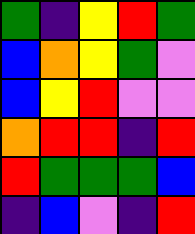[["green", "indigo", "yellow", "red", "green"], ["blue", "orange", "yellow", "green", "violet"], ["blue", "yellow", "red", "violet", "violet"], ["orange", "red", "red", "indigo", "red"], ["red", "green", "green", "green", "blue"], ["indigo", "blue", "violet", "indigo", "red"]]